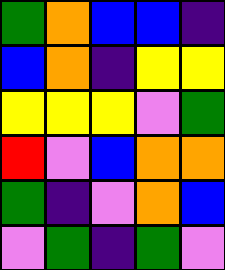[["green", "orange", "blue", "blue", "indigo"], ["blue", "orange", "indigo", "yellow", "yellow"], ["yellow", "yellow", "yellow", "violet", "green"], ["red", "violet", "blue", "orange", "orange"], ["green", "indigo", "violet", "orange", "blue"], ["violet", "green", "indigo", "green", "violet"]]